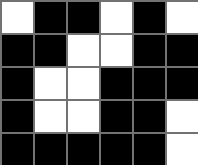[["white", "black", "black", "white", "black", "white"], ["black", "black", "white", "white", "black", "black"], ["black", "white", "white", "black", "black", "black"], ["black", "white", "white", "black", "black", "white"], ["black", "black", "black", "black", "black", "white"]]